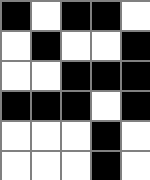[["black", "white", "black", "black", "white"], ["white", "black", "white", "white", "black"], ["white", "white", "black", "black", "black"], ["black", "black", "black", "white", "black"], ["white", "white", "white", "black", "white"], ["white", "white", "white", "black", "white"]]